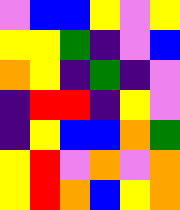[["violet", "blue", "blue", "yellow", "violet", "yellow"], ["yellow", "yellow", "green", "indigo", "violet", "blue"], ["orange", "yellow", "indigo", "green", "indigo", "violet"], ["indigo", "red", "red", "indigo", "yellow", "violet"], ["indigo", "yellow", "blue", "blue", "orange", "green"], ["yellow", "red", "violet", "orange", "violet", "orange"], ["yellow", "red", "orange", "blue", "yellow", "orange"]]